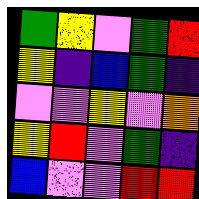[["green", "yellow", "violet", "green", "red"], ["yellow", "indigo", "blue", "green", "indigo"], ["violet", "violet", "yellow", "violet", "orange"], ["yellow", "red", "violet", "green", "indigo"], ["blue", "violet", "violet", "red", "red"]]